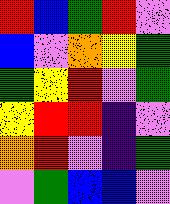[["red", "blue", "green", "red", "violet"], ["blue", "violet", "orange", "yellow", "green"], ["green", "yellow", "red", "violet", "green"], ["yellow", "red", "red", "indigo", "violet"], ["orange", "red", "violet", "indigo", "green"], ["violet", "green", "blue", "blue", "violet"]]